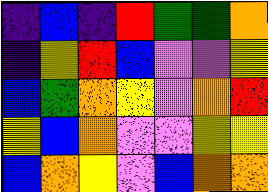[["indigo", "blue", "indigo", "red", "green", "green", "orange"], ["indigo", "yellow", "red", "blue", "violet", "violet", "yellow"], ["blue", "green", "orange", "yellow", "violet", "orange", "red"], ["yellow", "blue", "orange", "violet", "violet", "yellow", "yellow"], ["blue", "orange", "yellow", "violet", "blue", "orange", "orange"]]